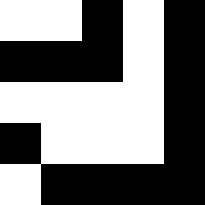[["white", "white", "black", "white", "black"], ["black", "black", "black", "white", "black"], ["white", "white", "white", "white", "black"], ["black", "white", "white", "white", "black"], ["white", "black", "black", "black", "black"]]